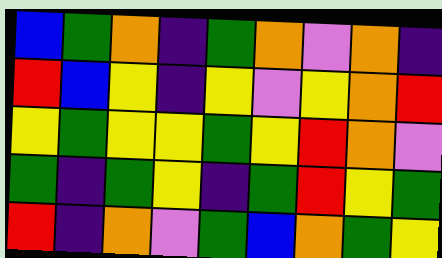[["blue", "green", "orange", "indigo", "green", "orange", "violet", "orange", "indigo"], ["red", "blue", "yellow", "indigo", "yellow", "violet", "yellow", "orange", "red"], ["yellow", "green", "yellow", "yellow", "green", "yellow", "red", "orange", "violet"], ["green", "indigo", "green", "yellow", "indigo", "green", "red", "yellow", "green"], ["red", "indigo", "orange", "violet", "green", "blue", "orange", "green", "yellow"]]